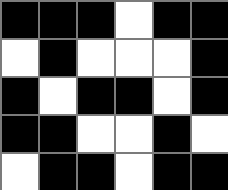[["black", "black", "black", "white", "black", "black"], ["white", "black", "white", "white", "white", "black"], ["black", "white", "black", "black", "white", "black"], ["black", "black", "white", "white", "black", "white"], ["white", "black", "black", "white", "black", "black"]]